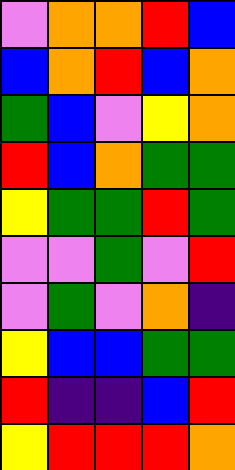[["violet", "orange", "orange", "red", "blue"], ["blue", "orange", "red", "blue", "orange"], ["green", "blue", "violet", "yellow", "orange"], ["red", "blue", "orange", "green", "green"], ["yellow", "green", "green", "red", "green"], ["violet", "violet", "green", "violet", "red"], ["violet", "green", "violet", "orange", "indigo"], ["yellow", "blue", "blue", "green", "green"], ["red", "indigo", "indigo", "blue", "red"], ["yellow", "red", "red", "red", "orange"]]